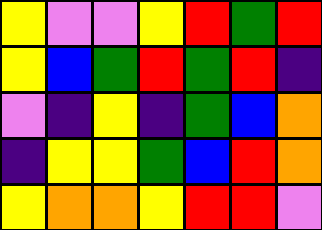[["yellow", "violet", "violet", "yellow", "red", "green", "red"], ["yellow", "blue", "green", "red", "green", "red", "indigo"], ["violet", "indigo", "yellow", "indigo", "green", "blue", "orange"], ["indigo", "yellow", "yellow", "green", "blue", "red", "orange"], ["yellow", "orange", "orange", "yellow", "red", "red", "violet"]]